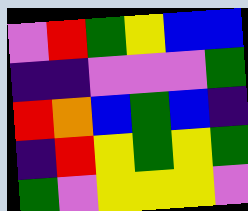[["violet", "red", "green", "yellow", "blue", "blue"], ["indigo", "indigo", "violet", "violet", "violet", "green"], ["red", "orange", "blue", "green", "blue", "indigo"], ["indigo", "red", "yellow", "green", "yellow", "green"], ["green", "violet", "yellow", "yellow", "yellow", "violet"]]